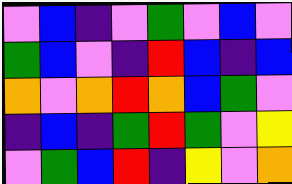[["violet", "blue", "indigo", "violet", "green", "violet", "blue", "violet"], ["green", "blue", "violet", "indigo", "red", "blue", "indigo", "blue"], ["orange", "violet", "orange", "red", "orange", "blue", "green", "violet"], ["indigo", "blue", "indigo", "green", "red", "green", "violet", "yellow"], ["violet", "green", "blue", "red", "indigo", "yellow", "violet", "orange"]]